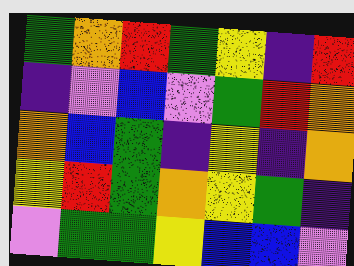[["green", "orange", "red", "green", "yellow", "indigo", "red"], ["indigo", "violet", "blue", "violet", "green", "red", "orange"], ["orange", "blue", "green", "indigo", "yellow", "indigo", "orange"], ["yellow", "red", "green", "orange", "yellow", "green", "indigo"], ["violet", "green", "green", "yellow", "blue", "blue", "violet"]]